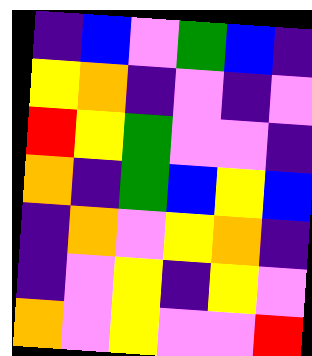[["indigo", "blue", "violet", "green", "blue", "indigo"], ["yellow", "orange", "indigo", "violet", "indigo", "violet"], ["red", "yellow", "green", "violet", "violet", "indigo"], ["orange", "indigo", "green", "blue", "yellow", "blue"], ["indigo", "orange", "violet", "yellow", "orange", "indigo"], ["indigo", "violet", "yellow", "indigo", "yellow", "violet"], ["orange", "violet", "yellow", "violet", "violet", "red"]]